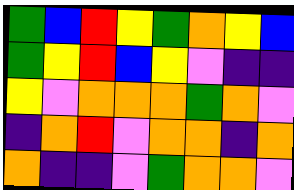[["green", "blue", "red", "yellow", "green", "orange", "yellow", "blue"], ["green", "yellow", "red", "blue", "yellow", "violet", "indigo", "indigo"], ["yellow", "violet", "orange", "orange", "orange", "green", "orange", "violet"], ["indigo", "orange", "red", "violet", "orange", "orange", "indigo", "orange"], ["orange", "indigo", "indigo", "violet", "green", "orange", "orange", "violet"]]